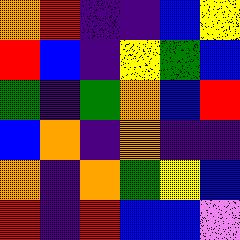[["orange", "red", "indigo", "indigo", "blue", "yellow"], ["red", "blue", "indigo", "yellow", "green", "blue"], ["green", "indigo", "green", "orange", "blue", "red"], ["blue", "orange", "indigo", "orange", "indigo", "indigo"], ["orange", "indigo", "orange", "green", "yellow", "blue"], ["red", "indigo", "red", "blue", "blue", "violet"]]